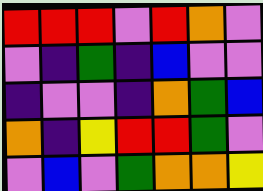[["red", "red", "red", "violet", "red", "orange", "violet"], ["violet", "indigo", "green", "indigo", "blue", "violet", "violet"], ["indigo", "violet", "violet", "indigo", "orange", "green", "blue"], ["orange", "indigo", "yellow", "red", "red", "green", "violet"], ["violet", "blue", "violet", "green", "orange", "orange", "yellow"]]